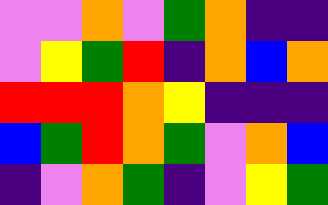[["violet", "violet", "orange", "violet", "green", "orange", "indigo", "indigo"], ["violet", "yellow", "green", "red", "indigo", "orange", "blue", "orange"], ["red", "red", "red", "orange", "yellow", "indigo", "indigo", "indigo"], ["blue", "green", "red", "orange", "green", "violet", "orange", "blue"], ["indigo", "violet", "orange", "green", "indigo", "violet", "yellow", "green"]]